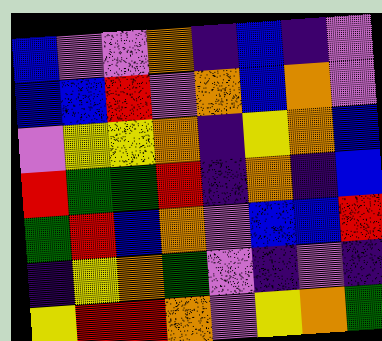[["blue", "violet", "violet", "orange", "indigo", "blue", "indigo", "violet"], ["blue", "blue", "red", "violet", "orange", "blue", "orange", "violet"], ["violet", "yellow", "yellow", "orange", "indigo", "yellow", "orange", "blue"], ["red", "green", "green", "red", "indigo", "orange", "indigo", "blue"], ["green", "red", "blue", "orange", "violet", "blue", "blue", "red"], ["indigo", "yellow", "orange", "green", "violet", "indigo", "violet", "indigo"], ["yellow", "red", "red", "orange", "violet", "yellow", "orange", "green"]]